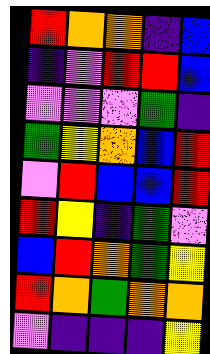[["red", "orange", "orange", "indigo", "blue"], ["indigo", "violet", "red", "red", "blue"], ["violet", "violet", "violet", "green", "indigo"], ["green", "yellow", "orange", "blue", "red"], ["violet", "red", "blue", "blue", "red"], ["red", "yellow", "indigo", "green", "violet"], ["blue", "red", "orange", "green", "yellow"], ["red", "orange", "green", "orange", "orange"], ["violet", "indigo", "indigo", "indigo", "yellow"]]